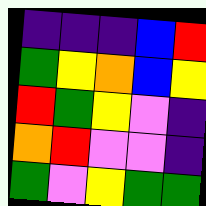[["indigo", "indigo", "indigo", "blue", "red"], ["green", "yellow", "orange", "blue", "yellow"], ["red", "green", "yellow", "violet", "indigo"], ["orange", "red", "violet", "violet", "indigo"], ["green", "violet", "yellow", "green", "green"]]